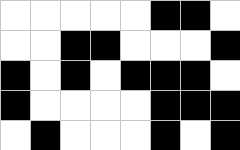[["white", "white", "white", "white", "white", "black", "black", "white"], ["white", "white", "black", "black", "white", "white", "white", "black"], ["black", "white", "black", "white", "black", "black", "black", "white"], ["black", "white", "white", "white", "white", "black", "black", "black"], ["white", "black", "white", "white", "white", "black", "white", "black"]]